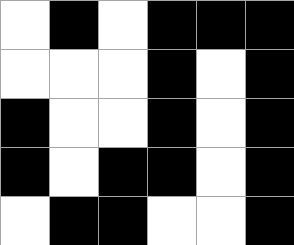[["white", "black", "white", "black", "black", "black"], ["white", "white", "white", "black", "white", "black"], ["black", "white", "white", "black", "white", "black"], ["black", "white", "black", "black", "white", "black"], ["white", "black", "black", "white", "white", "black"]]